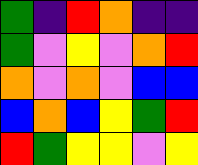[["green", "indigo", "red", "orange", "indigo", "indigo"], ["green", "violet", "yellow", "violet", "orange", "red"], ["orange", "violet", "orange", "violet", "blue", "blue"], ["blue", "orange", "blue", "yellow", "green", "red"], ["red", "green", "yellow", "yellow", "violet", "yellow"]]